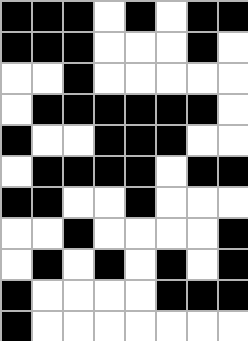[["black", "black", "black", "white", "black", "white", "black", "black"], ["black", "black", "black", "white", "white", "white", "black", "white"], ["white", "white", "black", "white", "white", "white", "white", "white"], ["white", "black", "black", "black", "black", "black", "black", "white"], ["black", "white", "white", "black", "black", "black", "white", "white"], ["white", "black", "black", "black", "black", "white", "black", "black"], ["black", "black", "white", "white", "black", "white", "white", "white"], ["white", "white", "black", "white", "white", "white", "white", "black"], ["white", "black", "white", "black", "white", "black", "white", "black"], ["black", "white", "white", "white", "white", "black", "black", "black"], ["black", "white", "white", "white", "white", "white", "white", "white"]]